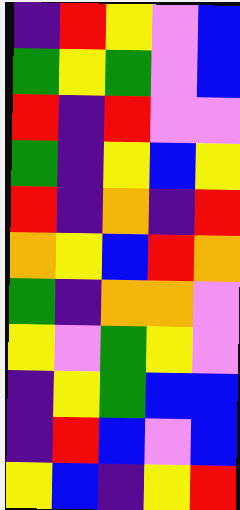[["indigo", "red", "yellow", "violet", "blue"], ["green", "yellow", "green", "violet", "blue"], ["red", "indigo", "red", "violet", "violet"], ["green", "indigo", "yellow", "blue", "yellow"], ["red", "indigo", "orange", "indigo", "red"], ["orange", "yellow", "blue", "red", "orange"], ["green", "indigo", "orange", "orange", "violet"], ["yellow", "violet", "green", "yellow", "violet"], ["indigo", "yellow", "green", "blue", "blue"], ["indigo", "red", "blue", "violet", "blue"], ["yellow", "blue", "indigo", "yellow", "red"]]